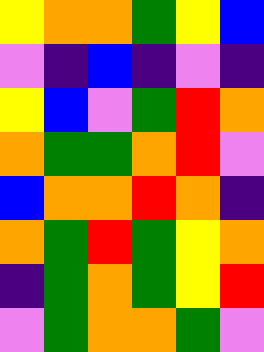[["yellow", "orange", "orange", "green", "yellow", "blue"], ["violet", "indigo", "blue", "indigo", "violet", "indigo"], ["yellow", "blue", "violet", "green", "red", "orange"], ["orange", "green", "green", "orange", "red", "violet"], ["blue", "orange", "orange", "red", "orange", "indigo"], ["orange", "green", "red", "green", "yellow", "orange"], ["indigo", "green", "orange", "green", "yellow", "red"], ["violet", "green", "orange", "orange", "green", "violet"]]